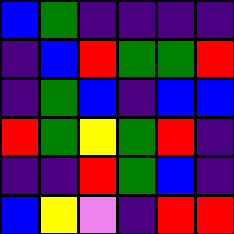[["blue", "green", "indigo", "indigo", "indigo", "indigo"], ["indigo", "blue", "red", "green", "green", "red"], ["indigo", "green", "blue", "indigo", "blue", "blue"], ["red", "green", "yellow", "green", "red", "indigo"], ["indigo", "indigo", "red", "green", "blue", "indigo"], ["blue", "yellow", "violet", "indigo", "red", "red"]]